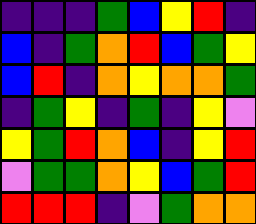[["indigo", "indigo", "indigo", "green", "blue", "yellow", "red", "indigo"], ["blue", "indigo", "green", "orange", "red", "blue", "green", "yellow"], ["blue", "red", "indigo", "orange", "yellow", "orange", "orange", "green"], ["indigo", "green", "yellow", "indigo", "green", "indigo", "yellow", "violet"], ["yellow", "green", "red", "orange", "blue", "indigo", "yellow", "red"], ["violet", "green", "green", "orange", "yellow", "blue", "green", "red"], ["red", "red", "red", "indigo", "violet", "green", "orange", "orange"]]